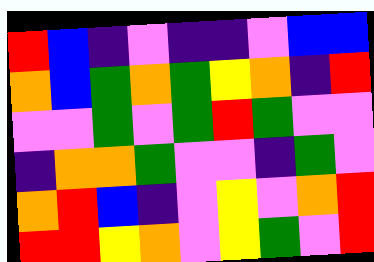[["red", "blue", "indigo", "violet", "indigo", "indigo", "violet", "blue", "blue"], ["orange", "blue", "green", "orange", "green", "yellow", "orange", "indigo", "red"], ["violet", "violet", "green", "violet", "green", "red", "green", "violet", "violet"], ["indigo", "orange", "orange", "green", "violet", "violet", "indigo", "green", "violet"], ["orange", "red", "blue", "indigo", "violet", "yellow", "violet", "orange", "red"], ["red", "red", "yellow", "orange", "violet", "yellow", "green", "violet", "red"]]